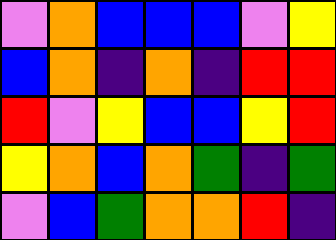[["violet", "orange", "blue", "blue", "blue", "violet", "yellow"], ["blue", "orange", "indigo", "orange", "indigo", "red", "red"], ["red", "violet", "yellow", "blue", "blue", "yellow", "red"], ["yellow", "orange", "blue", "orange", "green", "indigo", "green"], ["violet", "blue", "green", "orange", "orange", "red", "indigo"]]